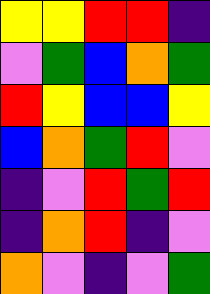[["yellow", "yellow", "red", "red", "indigo"], ["violet", "green", "blue", "orange", "green"], ["red", "yellow", "blue", "blue", "yellow"], ["blue", "orange", "green", "red", "violet"], ["indigo", "violet", "red", "green", "red"], ["indigo", "orange", "red", "indigo", "violet"], ["orange", "violet", "indigo", "violet", "green"]]